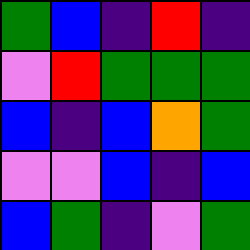[["green", "blue", "indigo", "red", "indigo"], ["violet", "red", "green", "green", "green"], ["blue", "indigo", "blue", "orange", "green"], ["violet", "violet", "blue", "indigo", "blue"], ["blue", "green", "indigo", "violet", "green"]]